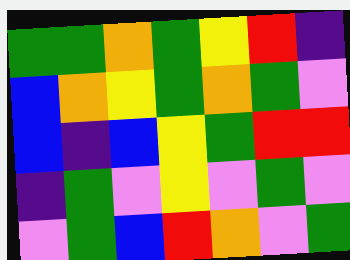[["green", "green", "orange", "green", "yellow", "red", "indigo"], ["blue", "orange", "yellow", "green", "orange", "green", "violet"], ["blue", "indigo", "blue", "yellow", "green", "red", "red"], ["indigo", "green", "violet", "yellow", "violet", "green", "violet"], ["violet", "green", "blue", "red", "orange", "violet", "green"]]